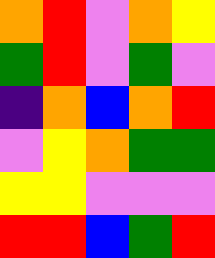[["orange", "red", "violet", "orange", "yellow"], ["green", "red", "violet", "green", "violet"], ["indigo", "orange", "blue", "orange", "red"], ["violet", "yellow", "orange", "green", "green"], ["yellow", "yellow", "violet", "violet", "violet"], ["red", "red", "blue", "green", "red"]]